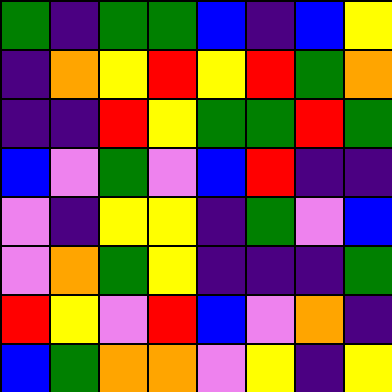[["green", "indigo", "green", "green", "blue", "indigo", "blue", "yellow"], ["indigo", "orange", "yellow", "red", "yellow", "red", "green", "orange"], ["indigo", "indigo", "red", "yellow", "green", "green", "red", "green"], ["blue", "violet", "green", "violet", "blue", "red", "indigo", "indigo"], ["violet", "indigo", "yellow", "yellow", "indigo", "green", "violet", "blue"], ["violet", "orange", "green", "yellow", "indigo", "indigo", "indigo", "green"], ["red", "yellow", "violet", "red", "blue", "violet", "orange", "indigo"], ["blue", "green", "orange", "orange", "violet", "yellow", "indigo", "yellow"]]